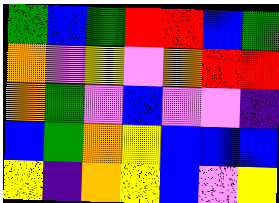[["green", "blue", "green", "red", "red", "blue", "green"], ["orange", "violet", "yellow", "violet", "orange", "red", "red"], ["orange", "green", "violet", "blue", "violet", "violet", "indigo"], ["blue", "green", "orange", "yellow", "blue", "blue", "blue"], ["yellow", "indigo", "orange", "yellow", "blue", "violet", "yellow"]]